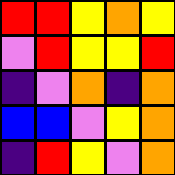[["red", "red", "yellow", "orange", "yellow"], ["violet", "red", "yellow", "yellow", "red"], ["indigo", "violet", "orange", "indigo", "orange"], ["blue", "blue", "violet", "yellow", "orange"], ["indigo", "red", "yellow", "violet", "orange"]]